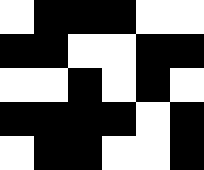[["white", "black", "black", "black", "white", "white"], ["black", "black", "white", "white", "black", "black"], ["white", "white", "black", "white", "black", "white"], ["black", "black", "black", "black", "white", "black"], ["white", "black", "black", "white", "white", "black"]]